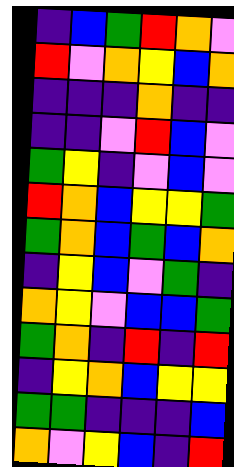[["indigo", "blue", "green", "red", "orange", "violet"], ["red", "violet", "orange", "yellow", "blue", "orange"], ["indigo", "indigo", "indigo", "orange", "indigo", "indigo"], ["indigo", "indigo", "violet", "red", "blue", "violet"], ["green", "yellow", "indigo", "violet", "blue", "violet"], ["red", "orange", "blue", "yellow", "yellow", "green"], ["green", "orange", "blue", "green", "blue", "orange"], ["indigo", "yellow", "blue", "violet", "green", "indigo"], ["orange", "yellow", "violet", "blue", "blue", "green"], ["green", "orange", "indigo", "red", "indigo", "red"], ["indigo", "yellow", "orange", "blue", "yellow", "yellow"], ["green", "green", "indigo", "indigo", "indigo", "blue"], ["orange", "violet", "yellow", "blue", "indigo", "red"]]